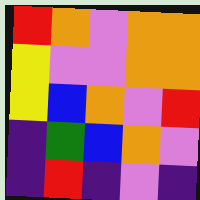[["red", "orange", "violet", "orange", "orange"], ["yellow", "violet", "violet", "orange", "orange"], ["yellow", "blue", "orange", "violet", "red"], ["indigo", "green", "blue", "orange", "violet"], ["indigo", "red", "indigo", "violet", "indigo"]]